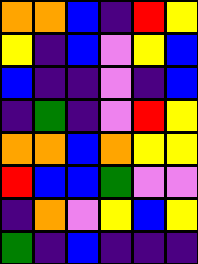[["orange", "orange", "blue", "indigo", "red", "yellow"], ["yellow", "indigo", "blue", "violet", "yellow", "blue"], ["blue", "indigo", "indigo", "violet", "indigo", "blue"], ["indigo", "green", "indigo", "violet", "red", "yellow"], ["orange", "orange", "blue", "orange", "yellow", "yellow"], ["red", "blue", "blue", "green", "violet", "violet"], ["indigo", "orange", "violet", "yellow", "blue", "yellow"], ["green", "indigo", "blue", "indigo", "indigo", "indigo"]]